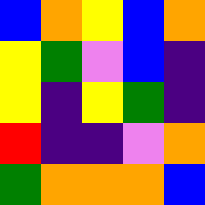[["blue", "orange", "yellow", "blue", "orange"], ["yellow", "green", "violet", "blue", "indigo"], ["yellow", "indigo", "yellow", "green", "indigo"], ["red", "indigo", "indigo", "violet", "orange"], ["green", "orange", "orange", "orange", "blue"]]